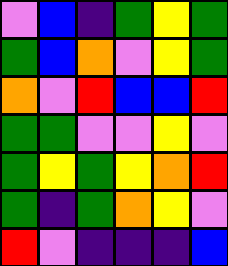[["violet", "blue", "indigo", "green", "yellow", "green"], ["green", "blue", "orange", "violet", "yellow", "green"], ["orange", "violet", "red", "blue", "blue", "red"], ["green", "green", "violet", "violet", "yellow", "violet"], ["green", "yellow", "green", "yellow", "orange", "red"], ["green", "indigo", "green", "orange", "yellow", "violet"], ["red", "violet", "indigo", "indigo", "indigo", "blue"]]